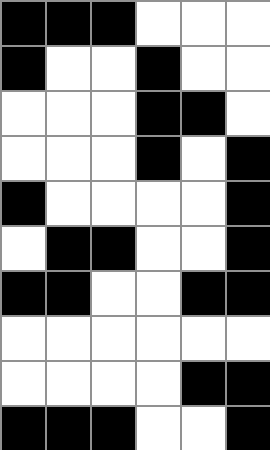[["black", "black", "black", "white", "white", "white"], ["black", "white", "white", "black", "white", "white"], ["white", "white", "white", "black", "black", "white"], ["white", "white", "white", "black", "white", "black"], ["black", "white", "white", "white", "white", "black"], ["white", "black", "black", "white", "white", "black"], ["black", "black", "white", "white", "black", "black"], ["white", "white", "white", "white", "white", "white"], ["white", "white", "white", "white", "black", "black"], ["black", "black", "black", "white", "white", "black"]]